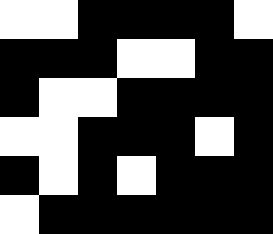[["white", "white", "black", "black", "black", "black", "white"], ["black", "black", "black", "white", "white", "black", "black"], ["black", "white", "white", "black", "black", "black", "black"], ["white", "white", "black", "black", "black", "white", "black"], ["black", "white", "black", "white", "black", "black", "black"], ["white", "black", "black", "black", "black", "black", "black"]]